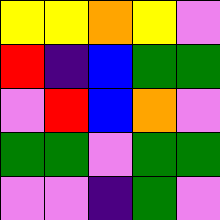[["yellow", "yellow", "orange", "yellow", "violet"], ["red", "indigo", "blue", "green", "green"], ["violet", "red", "blue", "orange", "violet"], ["green", "green", "violet", "green", "green"], ["violet", "violet", "indigo", "green", "violet"]]